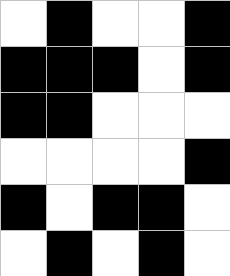[["white", "black", "white", "white", "black"], ["black", "black", "black", "white", "black"], ["black", "black", "white", "white", "white"], ["white", "white", "white", "white", "black"], ["black", "white", "black", "black", "white"], ["white", "black", "white", "black", "white"]]